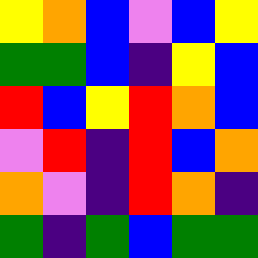[["yellow", "orange", "blue", "violet", "blue", "yellow"], ["green", "green", "blue", "indigo", "yellow", "blue"], ["red", "blue", "yellow", "red", "orange", "blue"], ["violet", "red", "indigo", "red", "blue", "orange"], ["orange", "violet", "indigo", "red", "orange", "indigo"], ["green", "indigo", "green", "blue", "green", "green"]]